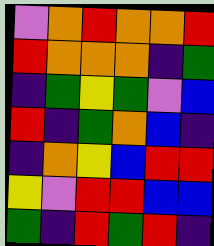[["violet", "orange", "red", "orange", "orange", "red"], ["red", "orange", "orange", "orange", "indigo", "green"], ["indigo", "green", "yellow", "green", "violet", "blue"], ["red", "indigo", "green", "orange", "blue", "indigo"], ["indigo", "orange", "yellow", "blue", "red", "red"], ["yellow", "violet", "red", "red", "blue", "blue"], ["green", "indigo", "red", "green", "red", "indigo"]]